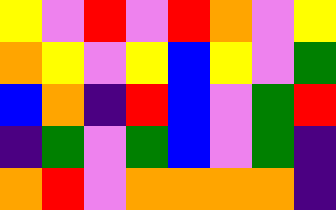[["yellow", "violet", "red", "violet", "red", "orange", "violet", "yellow"], ["orange", "yellow", "violet", "yellow", "blue", "yellow", "violet", "green"], ["blue", "orange", "indigo", "red", "blue", "violet", "green", "red"], ["indigo", "green", "violet", "green", "blue", "violet", "green", "indigo"], ["orange", "red", "violet", "orange", "orange", "orange", "orange", "indigo"]]